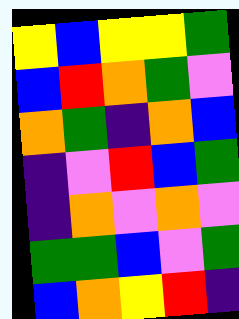[["yellow", "blue", "yellow", "yellow", "green"], ["blue", "red", "orange", "green", "violet"], ["orange", "green", "indigo", "orange", "blue"], ["indigo", "violet", "red", "blue", "green"], ["indigo", "orange", "violet", "orange", "violet"], ["green", "green", "blue", "violet", "green"], ["blue", "orange", "yellow", "red", "indigo"]]